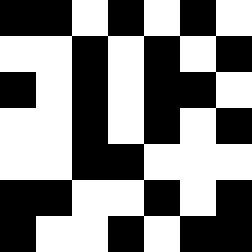[["black", "black", "white", "black", "white", "black", "white"], ["white", "white", "black", "white", "black", "white", "black"], ["black", "white", "black", "white", "black", "black", "white"], ["white", "white", "black", "white", "black", "white", "black"], ["white", "white", "black", "black", "white", "white", "white"], ["black", "black", "white", "white", "black", "white", "black"], ["black", "white", "white", "black", "white", "black", "black"]]